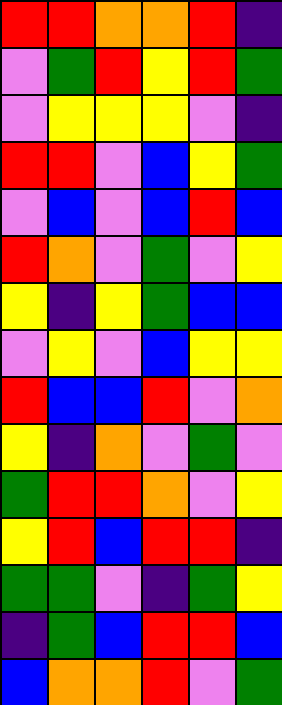[["red", "red", "orange", "orange", "red", "indigo"], ["violet", "green", "red", "yellow", "red", "green"], ["violet", "yellow", "yellow", "yellow", "violet", "indigo"], ["red", "red", "violet", "blue", "yellow", "green"], ["violet", "blue", "violet", "blue", "red", "blue"], ["red", "orange", "violet", "green", "violet", "yellow"], ["yellow", "indigo", "yellow", "green", "blue", "blue"], ["violet", "yellow", "violet", "blue", "yellow", "yellow"], ["red", "blue", "blue", "red", "violet", "orange"], ["yellow", "indigo", "orange", "violet", "green", "violet"], ["green", "red", "red", "orange", "violet", "yellow"], ["yellow", "red", "blue", "red", "red", "indigo"], ["green", "green", "violet", "indigo", "green", "yellow"], ["indigo", "green", "blue", "red", "red", "blue"], ["blue", "orange", "orange", "red", "violet", "green"]]